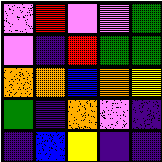[["violet", "red", "violet", "violet", "green"], ["violet", "indigo", "red", "green", "green"], ["orange", "orange", "blue", "orange", "yellow"], ["green", "indigo", "orange", "violet", "indigo"], ["indigo", "blue", "yellow", "indigo", "indigo"]]